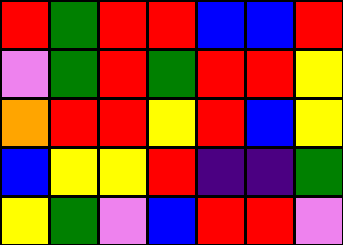[["red", "green", "red", "red", "blue", "blue", "red"], ["violet", "green", "red", "green", "red", "red", "yellow"], ["orange", "red", "red", "yellow", "red", "blue", "yellow"], ["blue", "yellow", "yellow", "red", "indigo", "indigo", "green"], ["yellow", "green", "violet", "blue", "red", "red", "violet"]]